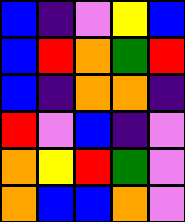[["blue", "indigo", "violet", "yellow", "blue"], ["blue", "red", "orange", "green", "red"], ["blue", "indigo", "orange", "orange", "indigo"], ["red", "violet", "blue", "indigo", "violet"], ["orange", "yellow", "red", "green", "violet"], ["orange", "blue", "blue", "orange", "violet"]]